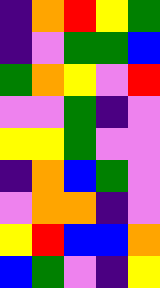[["indigo", "orange", "red", "yellow", "green"], ["indigo", "violet", "green", "green", "blue"], ["green", "orange", "yellow", "violet", "red"], ["violet", "violet", "green", "indigo", "violet"], ["yellow", "yellow", "green", "violet", "violet"], ["indigo", "orange", "blue", "green", "violet"], ["violet", "orange", "orange", "indigo", "violet"], ["yellow", "red", "blue", "blue", "orange"], ["blue", "green", "violet", "indigo", "yellow"]]